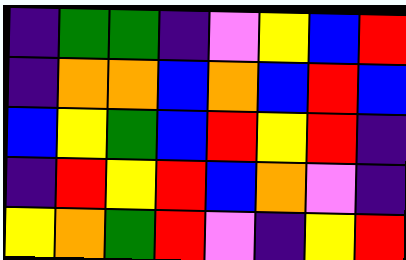[["indigo", "green", "green", "indigo", "violet", "yellow", "blue", "red"], ["indigo", "orange", "orange", "blue", "orange", "blue", "red", "blue"], ["blue", "yellow", "green", "blue", "red", "yellow", "red", "indigo"], ["indigo", "red", "yellow", "red", "blue", "orange", "violet", "indigo"], ["yellow", "orange", "green", "red", "violet", "indigo", "yellow", "red"]]